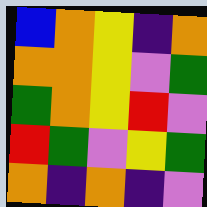[["blue", "orange", "yellow", "indigo", "orange"], ["orange", "orange", "yellow", "violet", "green"], ["green", "orange", "yellow", "red", "violet"], ["red", "green", "violet", "yellow", "green"], ["orange", "indigo", "orange", "indigo", "violet"]]